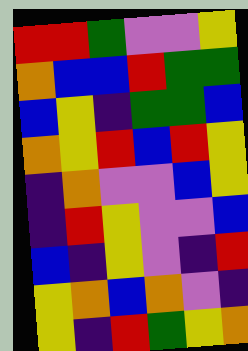[["red", "red", "green", "violet", "violet", "yellow"], ["orange", "blue", "blue", "red", "green", "green"], ["blue", "yellow", "indigo", "green", "green", "blue"], ["orange", "yellow", "red", "blue", "red", "yellow"], ["indigo", "orange", "violet", "violet", "blue", "yellow"], ["indigo", "red", "yellow", "violet", "violet", "blue"], ["blue", "indigo", "yellow", "violet", "indigo", "red"], ["yellow", "orange", "blue", "orange", "violet", "indigo"], ["yellow", "indigo", "red", "green", "yellow", "orange"]]